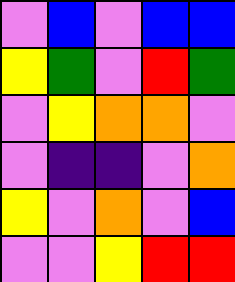[["violet", "blue", "violet", "blue", "blue"], ["yellow", "green", "violet", "red", "green"], ["violet", "yellow", "orange", "orange", "violet"], ["violet", "indigo", "indigo", "violet", "orange"], ["yellow", "violet", "orange", "violet", "blue"], ["violet", "violet", "yellow", "red", "red"]]